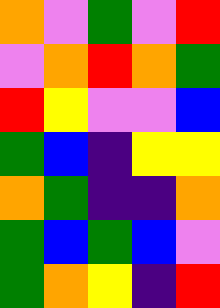[["orange", "violet", "green", "violet", "red"], ["violet", "orange", "red", "orange", "green"], ["red", "yellow", "violet", "violet", "blue"], ["green", "blue", "indigo", "yellow", "yellow"], ["orange", "green", "indigo", "indigo", "orange"], ["green", "blue", "green", "blue", "violet"], ["green", "orange", "yellow", "indigo", "red"]]